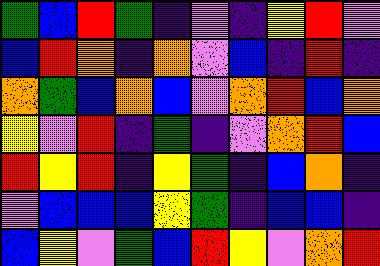[["green", "blue", "red", "green", "indigo", "violet", "indigo", "yellow", "red", "violet"], ["blue", "red", "orange", "indigo", "orange", "violet", "blue", "indigo", "red", "indigo"], ["orange", "green", "blue", "orange", "blue", "violet", "orange", "red", "blue", "orange"], ["yellow", "violet", "red", "indigo", "green", "indigo", "violet", "orange", "red", "blue"], ["red", "yellow", "red", "indigo", "yellow", "green", "indigo", "blue", "orange", "indigo"], ["violet", "blue", "blue", "blue", "yellow", "green", "indigo", "blue", "blue", "indigo"], ["blue", "yellow", "violet", "green", "blue", "red", "yellow", "violet", "orange", "red"]]